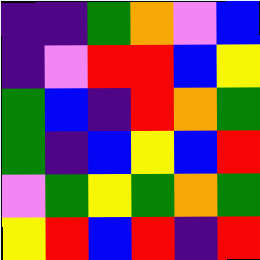[["indigo", "indigo", "green", "orange", "violet", "blue"], ["indigo", "violet", "red", "red", "blue", "yellow"], ["green", "blue", "indigo", "red", "orange", "green"], ["green", "indigo", "blue", "yellow", "blue", "red"], ["violet", "green", "yellow", "green", "orange", "green"], ["yellow", "red", "blue", "red", "indigo", "red"]]